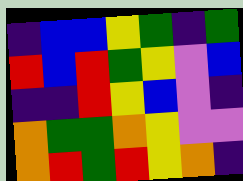[["indigo", "blue", "blue", "yellow", "green", "indigo", "green"], ["red", "blue", "red", "green", "yellow", "violet", "blue"], ["indigo", "indigo", "red", "yellow", "blue", "violet", "indigo"], ["orange", "green", "green", "orange", "yellow", "violet", "violet"], ["orange", "red", "green", "red", "yellow", "orange", "indigo"]]